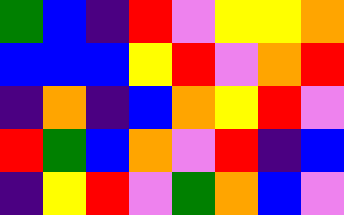[["green", "blue", "indigo", "red", "violet", "yellow", "yellow", "orange"], ["blue", "blue", "blue", "yellow", "red", "violet", "orange", "red"], ["indigo", "orange", "indigo", "blue", "orange", "yellow", "red", "violet"], ["red", "green", "blue", "orange", "violet", "red", "indigo", "blue"], ["indigo", "yellow", "red", "violet", "green", "orange", "blue", "violet"]]